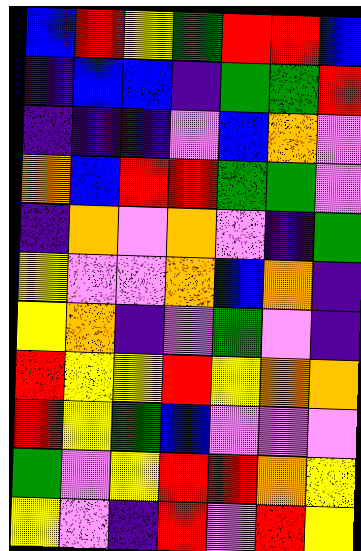[["blue", "red", "yellow", "green", "red", "red", "blue"], ["indigo", "blue", "blue", "indigo", "green", "green", "red"], ["indigo", "indigo", "indigo", "violet", "blue", "orange", "violet"], ["orange", "blue", "red", "red", "green", "green", "violet"], ["indigo", "orange", "violet", "orange", "violet", "indigo", "green"], ["yellow", "violet", "violet", "orange", "blue", "orange", "indigo"], ["yellow", "orange", "indigo", "violet", "green", "violet", "indigo"], ["red", "yellow", "yellow", "red", "yellow", "orange", "orange"], ["red", "yellow", "green", "blue", "violet", "violet", "violet"], ["green", "violet", "yellow", "red", "red", "orange", "yellow"], ["yellow", "violet", "indigo", "red", "violet", "red", "yellow"]]